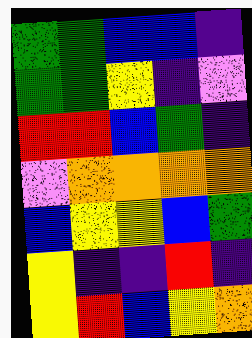[["green", "green", "blue", "blue", "indigo"], ["green", "green", "yellow", "indigo", "violet"], ["red", "red", "blue", "green", "indigo"], ["violet", "orange", "orange", "orange", "orange"], ["blue", "yellow", "yellow", "blue", "green"], ["yellow", "indigo", "indigo", "red", "indigo"], ["yellow", "red", "blue", "yellow", "orange"]]